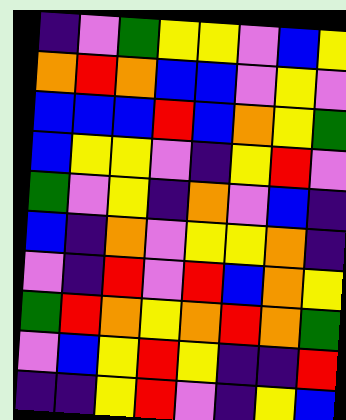[["indigo", "violet", "green", "yellow", "yellow", "violet", "blue", "yellow"], ["orange", "red", "orange", "blue", "blue", "violet", "yellow", "violet"], ["blue", "blue", "blue", "red", "blue", "orange", "yellow", "green"], ["blue", "yellow", "yellow", "violet", "indigo", "yellow", "red", "violet"], ["green", "violet", "yellow", "indigo", "orange", "violet", "blue", "indigo"], ["blue", "indigo", "orange", "violet", "yellow", "yellow", "orange", "indigo"], ["violet", "indigo", "red", "violet", "red", "blue", "orange", "yellow"], ["green", "red", "orange", "yellow", "orange", "red", "orange", "green"], ["violet", "blue", "yellow", "red", "yellow", "indigo", "indigo", "red"], ["indigo", "indigo", "yellow", "red", "violet", "indigo", "yellow", "blue"]]